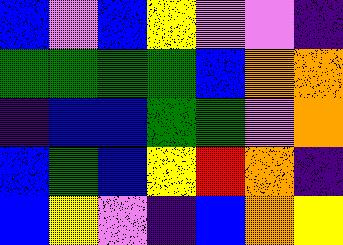[["blue", "violet", "blue", "yellow", "violet", "violet", "indigo"], ["green", "green", "green", "green", "blue", "orange", "orange"], ["indigo", "blue", "blue", "green", "green", "violet", "orange"], ["blue", "green", "blue", "yellow", "red", "orange", "indigo"], ["blue", "yellow", "violet", "indigo", "blue", "orange", "yellow"]]